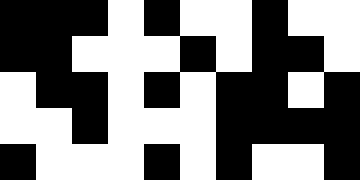[["black", "black", "black", "white", "black", "white", "white", "black", "white", "white"], ["black", "black", "white", "white", "white", "black", "white", "black", "black", "white"], ["white", "black", "black", "white", "black", "white", "black", "black", "white", "black"], ["white", "white", "black", "white", "white", "white", "black", "black", "black", "black"], ["black", "white", "white", "white", "black", "white", "black", "white", "white", "black"]]